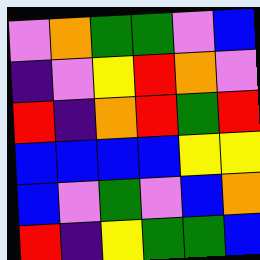[["violet", "orange", "green", "green", "violet", "blue"], ["indigo", "violet", "yellow", "red", "orange", "violet"], ["red", "indigo", "orange", "red", "green", "red"], ["blue", "blue", "blue", "blue", "yellow", "yellow"], ["blue", "violet", "green", "violet", "blue", "orange"], ["red", "indigo", "yellow", "green", "green", "blue"]]